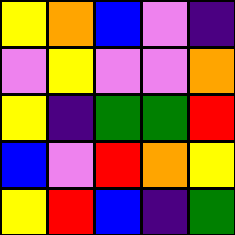[["yellow", "orange", "blue", "violet", "indigo"], ["violet", "yellow", "violet", "violet", "orange"], ["yellow", "indigo", "green", "green", "red"], ["blue", "violet", "red", "orange", "yellow"], ["yellow", "red", "blue", "indigo", "green"]]